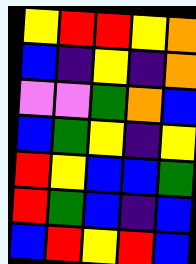[["yellow", "red", "red", "yellow", "orange"], ["blue", "indigo", "yellow", "indigo", "orange"], ["violet", "violet", "green", "orange", "blue"], ["blue", "green", "yellow", "indigo", "yellow"], ["red", "yellow", "blue", "blue", "green"], ["red", "green", "blue", "indigo", "blue"], ["blue", "red", "yellow", "red", "blue"]]